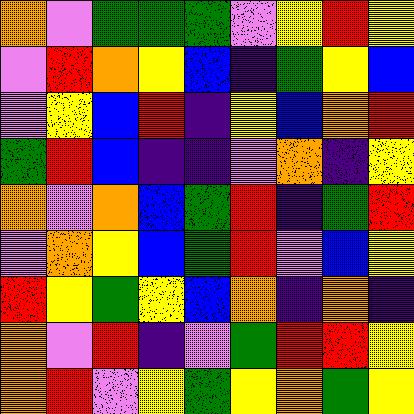[["orange", "violet", "green", "green", "green", "violet", "yellow", "red", "yellow"], ["violet", "red", "orange", "yellow", "blue", "indigo", "green", "yellow", "blue"], ["violet", "yellow", "blue", "red", "indigo", "yellow", "blue", "orange", "red"], ["green", "red", "blue", "indigo", "indigo", "violet", "orange", "indigo", "yellow"], ["orange", "violet", "orange", "blue", "green", "red", "indigo", "green", "red"], ["violet", "orange", "yellow", "blue", "green", "red", "violet", "blue", "yellow"], ["red", "yellow", "green", "yellow", "blue", "orange", "indigo", "orange", "indigo"], ["orange", "violet", "red", "indigo", "violet", "green", "red", "red", "yellow"], ["orange", "red", "violet", "yellow", "green", "yellow", "orange", "green", "yellow"]]